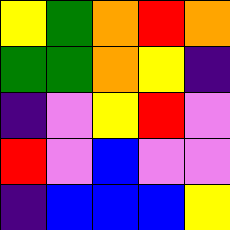[["yellow", "green", "orange", "red", "orange"], ["green", "green", "orange", "yellow", "indigo"], ["indigo", "violet", "yellow", "red", "violet"], ["red", "violet", "blue", "violet", "violet"], ["indigo", "blue", "blue", "blue", "yellow"]]